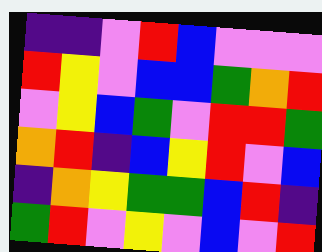[["indigo", "indigo", "violet", "red", "blue", "violet", "violet", "violet"], ["red", "yellow", "violet", "blue", "blue", "green", "orange", "red"], ["violet", "yellow", "blue", "green", "violet", "red", "red", "green"], ["orange", "red", "indigo", "blue", "yellow", "red", "violet", "blue"], ["indigo", "orange", "yellow", "green", "green", "blue", "red", "indigo"], ["green", "red", "violet", "yellow", "violet", "blue", "violet", "red"]]